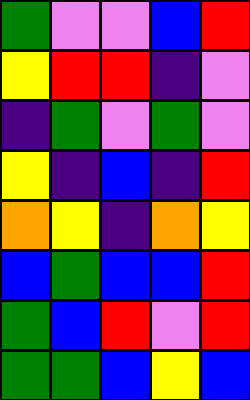[["green", "violet", "violet", "blue", "red"], ["yellow", "red", "red", "indigo", "violet"], ["indigo", "green", "violet", "green", "violet"], ["yellow", "indigo", "blue", "indigo", "red"], ["orange", "yellow", "indigo", "orange", "yellow"], ["blue", "green", "blue", "blue", "red"], ["green", "blue", "red", "violet", "red"], ["green", "green", "blue", "yellow", "blue"]]